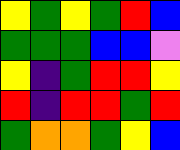[["yellow", "green", "yellow", "green", "red", "blue"], ["green", "green", "green", "blue", "blue", "violet"], ["yellow", "indigo", "green", "red", "red", "yellow"], ["red", "indigo", "red", "red", "green", "red"], ["green", "orange", "orange", "green", "yellow", "blue"]]